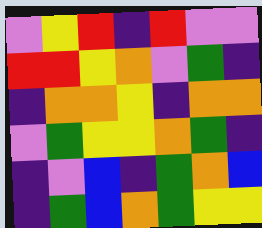[["violet", "yellow", "red", "indigo", "red", "violet", "violet"], ["red", "red", "yellow", "orange", "violet", "green", "indigo"], ["indigo", "orange", "orange", "yellow", "indigo", "orange", "orange"], ["violet", "green", "yellow", "yellow", "orange", "green", "indigo"], ["indigo", "violet", "blue", "indigo", "green", "orange", "blue"], ["indigo", "green", "blue", "orange", "green", "yellow", "yellow"]]